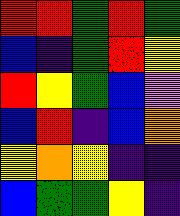[["red", "red", "green", "red", "green"], ["blue", "indigo", "green", "red", "yellow"], ["red", "yellow", "green", "blue", "violet"], ["blue", "red", "indigo", "blue", "orange"], ["yellow", "orange", "yellow", "indigo", "indigo"], ["blue", "green", "green", "yellow", "indigo"]]